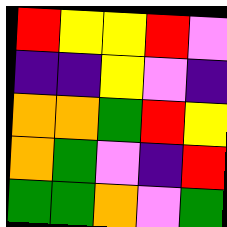[["red", "yellow", "yellow", "red", "violet"], ["indigo", "indigo", "yellow", "violet", "indigo"], ["orange", "orange", "green", "red", "yellow"], ["orange", "green", "violet", "indigo", "red"], ["green", "green", "orange", "violet", "green"]]